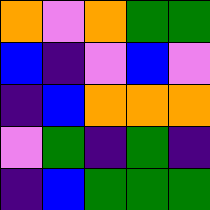[["orange", "violet", "orange", "green", "green"], ["blue", "indigo", "violet", "blue", "violet"], ["indigo", "blue", "orange", "orange", "orange"], ["violet", "green", "indigo", "green", "indigo"], ["indigo", "blue", "green", "green", "green"]]